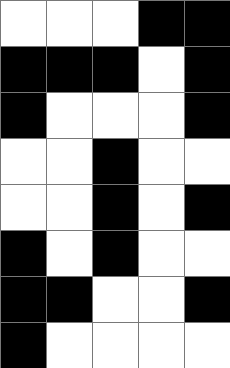[["white", "white", "white", "black", "black"], ["black", "black", "black", "white", "black"], ["black", "white", "white", "white", "black"], ["white", "white", "black", "white", "white"], ["white", "white", "black", "white", "black"], ["black", "white", "black", "white", "white"], ["black", "black", "white", "white", "black"], ["black", "white", "white", "white", "white"]]